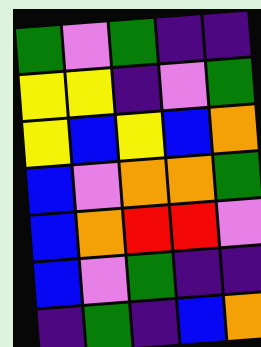[["green", "violet", "green", "indigo", "indigo"], ["yellow", "yellow", "indigo", "violet", "green"], ["yellow", "blue", "yellow", "blue", "orange"], ["blue", "violet", "orange", "orange", "green"], ["blue", "orange", "red", "red", "violet"], ["blue", "violet", "green", "indigo", "indigo"], ["indigo", "green", "indigo", "blue", "orange"]]